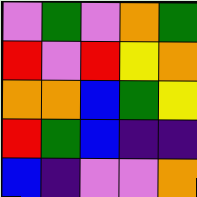[["violet", "green", "violet", "orange", "green"], ["red", "violet", "red", "yellow", "orange"], ["orange", "orange", "blue", "green", "yellow"], ["red", "green", "blue", "indigo", "indigo"], ["blue", "indigo", "violet", "violet", "orange"]]